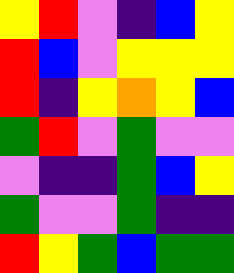[["yellow", "red", "violet", "indigo", "blue", "yellow"], ["red", "blue", "violet", "yellow", "yellow", "yellow"], ["red", "indigo", "yellow", "orange", "yellow", "blue"], ["green", "red", "violet", "green", "violet", "violet"], ["violet", "indigo", "indigo", "green", "blue", "yellow"], ["green", "violet", "violet", "green", "indigo", "indigo"], ["red", "yellow", "green", "blue", "green", "green"]]